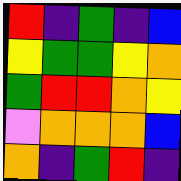[["red", "indigo", "green", "indigo", "blue"], ["yellow", "green", "green", "yellow", "orange"], ["green", "red", "red", "orange", "yellow"], ["violet", "orange", "orange", "orange", "blue"], ["orange", "indigo", "green", "red", "indigo"]]